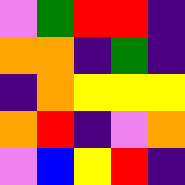[["violet", "green", "red", "red", "indigo"], ["orange", "orange", "indigo", "green", "indigo"], ["indigo", "orange", "yellow", "yellow", "yellow"], ["orange", "red", "indigo", "violet", "orange"], ["violet", "blue", "yellow", "red", "indigo"]]